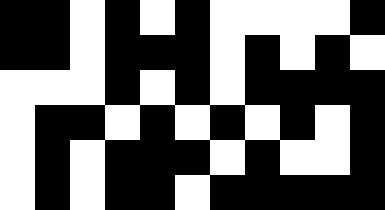[["black", "black", "white", "black", "white", "black", "white", "white", "white", "white", "black"], ["black", "black", "white", "black", "black", "black", "white", "black", "white", "black", "white"], ["white", "white", "white", "black", "white", "black", "white", "black", "black", "black", "black"], ["white", "black", "black", "white", "black", "white", "black", "white", "black", "white", "black"], ["white", "black", "white", "black", "black", "black", "white", "black", "white", "white", "black"], ["white", "black", "white", "black", "black", "white", "black", "black", "black", "black", "black"]]